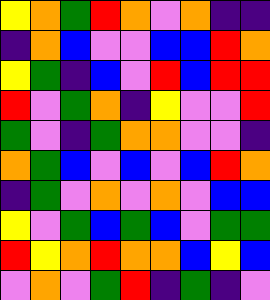[["yellow", "orange", "green", "red", "orange", "violet", "orange", "indigo", "indigo"], ["indigo", "orange", "blue", "violet", "violet", "blue", "blue", "red", "orange"], ["yellow", "green", "indigo", "blue", "violet", "red", "blue", "red", "red"], ["red", "violet", "green", "orange", "indigo", "yellow", "violet", "violet", "red"], ["green", "violet", "indigo", "green", "orange", "orange", "violet", "violet", "indigo"], ["orange", "green", "blue", "violet", "blue", "violet", "blue", "red", "orange"], ["indigo", "green", "violet", "orange", "violet", "orange", "violet", "blue", "blue"], ["yellow", "violet", "green", "blue", "green", "blue", "violet", "green", "green"], ["red", "yellow", "orange", "red", "orange", "orange", "blue", "yellow", "blue"], ["violet", "orange", "violet", "green", "red", "indigo", "green", "indigo", "violet"]]